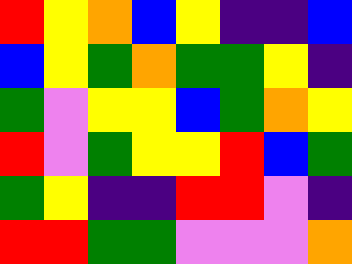[["red", "yellow", "orange", "blue", "yellow", "indigo", "indigo", "blue"], ["blue", "yellow", "green", "orange", "green", "green", "yellow", "indigo"], ["green", "violet", "yellow", "yellow", "blue", "green", "orange", "yellow"], ["red", "violet", "green", "yellow", "yellow", "red", "blue", "green"], ["green", "yellow", "indigo", "indigo", "red", "red", "violet", "indigo"], ["red", "red", "green", "green", "violet", "violet", "violet", "orange"]]